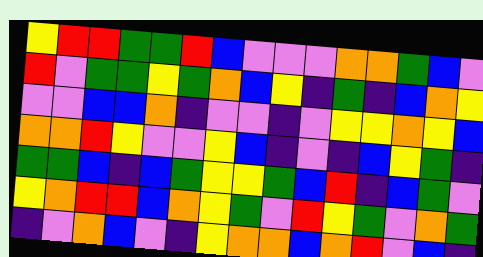[["yellow", "red", "red", "green", "green", "red", "blue", "violet", "violet", "violet", "orange", "orange", "green", "blue", "violet"], ["red", "violet", "green", "green", "yellow", "green", "orange", "blue", "yellow", "indigo", "green", "indigo", "blue", "orange", "yellow"], ["violet", "violet", "blue", "blue", "orange", "indigo", "violet", "violet", "indigo", "violet", "yellow", "yellow", "orange", "yellow", "blue"], ["orange", "orange", "red", "yellow", "violet", "violet", "yellow", "blue", "indigo", "violet", "indigo", "blue", "yellow", "green", "indigo"], ["green", "green", "blue", "indigo", "blue", "green", "yellow", "yellow", "green", "blue", "red", "indigo", "blue", "green", "violet"], ["yellow", "orange", "red", "red", "blue", "orange", "yellow", "green", "violet", "red", "yellow", "green", "violet", "orange", "green"], ["indigo", "violet", "orange", "blue", "violet", "indigo", "yellow", "orange", "orange", "blue", "orange", "red", "violet", "blue", "indigo"]]